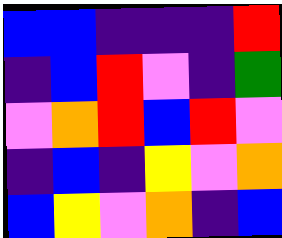[["blue", "blue", "indigo", "indigo", "indigo", "red"], ["indigo", "blue", "red", "violet", "indigo", "green"], ["violet", "orange", "red", "blue", "red", "violet"], ["indigo", "blue", "indigo", "yellow", "violet", "orange"], ["blue", "yellow", "violet", "orange", "indigo", "blue"]]